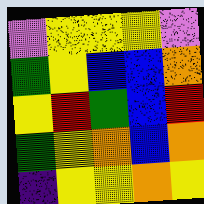[["violet", "yellow", "yellow", "yellow", "violet"], ["green", "yellow", "blue", "blue", "orange"], ["yellow", "red", "green", "blue", "red"], ["green", "yellow", "orange", "blue", "orange"], ["indigo", "yellow", "yellow", "orange", "yellow"]]